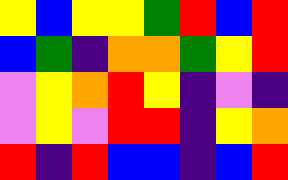[["yellow", "blue", "yellow", "yellow", "green", "red", "blue", "red"], ["blue", "green", "indigo", "orange", "orange", "green", "yellow", "red"], ["violet", "yellow", "orange", "red", "yellow", "indigo", "violet", "indigo"], ["violet", "yellow", "violet", "red", "red", "indigo", "yellow", "orange"], ["red", "indigo", "red", "blue", "blue", "indigo", "blue", "red"]]